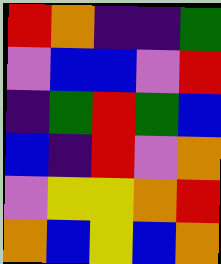[["red", "orange", "indigo", "indigo", "green"], ["violet", "blue", "blue", "violet", "red"], ["indigo", "green", "red", "green", "blue"], ["blue", "indigo", "red", "violet", "orange"], ["violet", "yellow", "yellow", "orange", "red"], ["orange", "blue", "yellow", "blue", "orange"]]